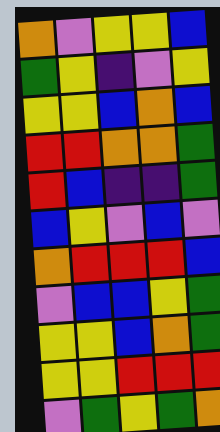[["orange", "violet", "yellow", "yellow", "blue"], ["green", "yellow", "indigo", "violet", "yellow"], ["yellow", "yellow", "blue", "orange", "blue"], ["red", "red", "orange", "orange", "green"], ["red", "blue", "indigo", "indigo", "green"], ["blue", "yellow", "violet", "blue", "violet"], ["orange", "red", "red", "red", "blue"], ["violet", "blue", "blue", "yellow", "green"], ["yellow", "yellow", "blue", "orange", "green"], ["yellow", "yellow", "red", "red", "red"], ["violet", "green", "yellow", "green", "orange"]]